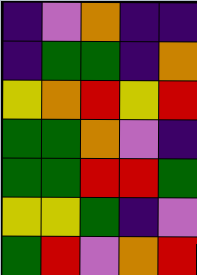[["indigo", "violet", "orange", "indigo", "indigo"], ["indigo", "green", "green", "indigo", "orange"], ["yellow", "orange", "red", "yellow", "red"], ["green", "green", "orange", "violet", "indigo"], ["green", "green", "red", "red", "green"], ["yellow", "yellow", "green", "indigo", "violet"], ["green", "red", "violet", "orange", "red"]]